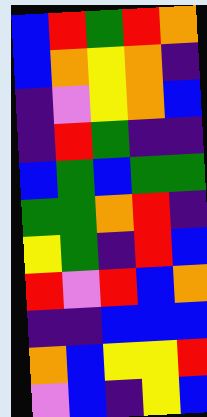[["blue", "red", "green", "red", "orange"], ["blue", "orange", "yellow", "orange", "indigo"], ["indigo", "violet", "yellow", "orange", "blue"], ["indigo", "red", "green", "indigo", "indigo"], ["blue", "green", "blue", "green", "green"], ["green", "green", "orange", "red", "indigo"], ["yellow", "green", "indigo", "red", "blue"], ["red", "violet", "red", "blue", "orange"], ["indigo", "indigo", "blue", "blue", "blue"], ["orange", "blue", "yellow", "yellow", "red"], ["violet", "blue", "indigo", "yellow", "blue"]]